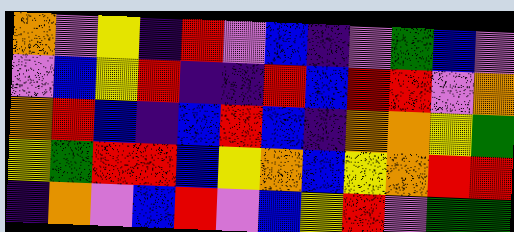[["orange", "violet", "yellow", "indigo", "red", "violet", "blue", "indigo", "violet", "green", "blue", "violet"], ["violet", "blue", "yellow", "red", "indigo", "indigo", "red", "blue", "red", "red", "violet", "orange"], ["orange", "red", "blue", "indigo", "blue", "red", "blue", "indigo", "orange", "orange", "yellow", "green"], ["yellow", "green", "red", "red", "blue", "yellow", "orange", "blue", "yellow", "orange", "red", "red"], ["indigo", "orange", "violet", "blue", "red", "violet", "blue", "yellow", "red", "violet", "green", "green"]]